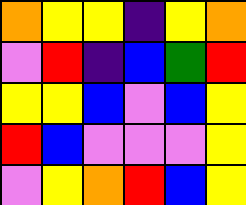[["orange", "yellow", "yellow", "indigo", "yellow", "orange"], ["violet", "red", "indigo", "blue", "green", "red"], ["yellow", "yellow", "blue", "violet", "blue", "yellow"], ["red", "blue", "violet", "violet", "violet", "yellow"], ["violet", "yellow", "orange", "red", "blue", "yellow"]]